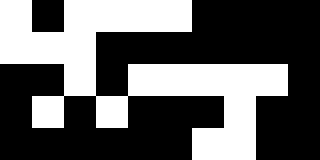[["white", "black", "white", "white", "white", "white", "black", "black", "black", "black"], ["white", "white", "white", "black", "black", "black", "black", "black", "black", "black"], ["black", "black", "white", "black", "white", "white", "white", "white", "white", "black"], ["black", "white", "black", "white", "black", "black", "black", "white", "black", "black"], ["black", "black", "black", "black", "black", "black", "white", "white", "black", "black"]]